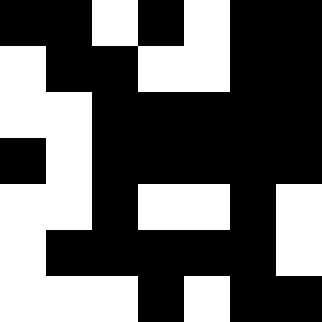[["black", "black", "white", "black", "white", "black", "black"], ["white", "black", "black", "white", "white", "black", "black"], ["white", "white", "black", "black", "black", "black", "black"], ["black", "white", "black", "black", "black", "black", "black"], ["white", "white", "black", "white", "white", "black", "white"], ["white", "black", "black", "black", "black", "black", "white"], ["white", "white", "white", "black", "white", "black", "black"]]